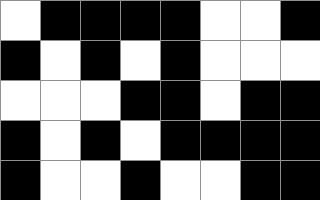[["white", "black", "black", "black", "black", "white", "white", "black"], ["black", "white", "black", "white", "black", "white", "white", "white"], ["white", "white", "white", "black", "black", "white", "black", "black"], ["black", "white", "black", "white", "black", "black", "black", "black"], ["black", "white", "white", "black", "white", "white", "black", "black"]]